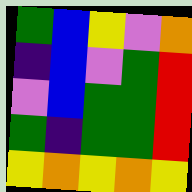[["green", "blue", "yellow", "violet", "orange"], ["indigo", "blue", "violet", "green", "red"], ["violet", "blue", "green", "green", "red"], ["green", "indigo", "green", "green", "red"], ["yellow", "orange", "yellow", "orange", "yellow"]]